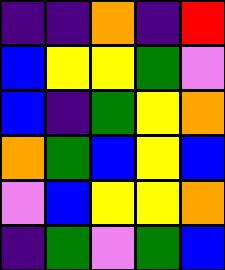[["indigo", "indigo", "orange", "indigo", "red"], ["blue", "yellow", "yellow", "green", "violet"], ["blue", "indigo", "green", "yellow", "orange"], ["orange", "green", "blue", "yellow", "blue"], ["violet", "blue", "yellow", "yellow", "orange"], ["indigo", "green", "violet", "green", "blue"]]